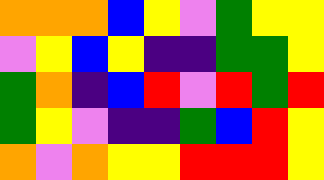[["orange", "orange", "orange", "blue", "yellow", "violet", "green", "yellow", "yellow"], ["violet", "yellow", "blue", "yellow", "indigo", "indigo", "green", "green", "yellow"], ["green", "orange", "indigo", "blue", "red", "violet", "red", "green", "red"], ["green", "yellow", "violet", "indigo", "indigo", "green", "blue", "red", "yellow"], ["orange", "violet", "orange", "yellow", "yellow", "red", "red", "red", "yellow"]]